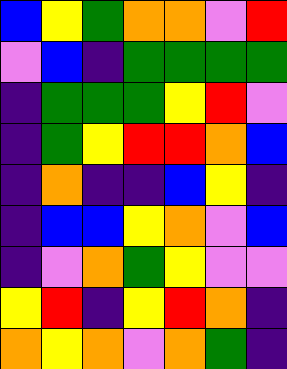[["blue", "yellow", "green", "orange", "orange", "violet", "red"], ["violet", "blue", "indigo", "green", "green", "green", "green"], ["indigo", "green", "green", "green", "yellow", "red", "violet"], ["indigo", "green", "yellow", "red", "red", "orange", "blue"], ["indigo", "orange", "indigo", "indigo", "blue", "yellow", "indigo"], ["indigo", "blue", "blue", "yellow", "orange", "violet", "blue"], ["indigo", "violet", "orange", "green", "yellow", "violet", "violet"], ["yellow", "red", "indigo", "yellow", "red", "orange", "indigo"], ["orange", "yellow", "orange", "violet", "orange", "green", "indigo"]]